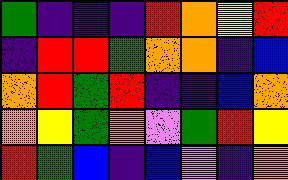[["green", "indigo", "indigo", "indigo", "red", "orange", "yellow", "red"], ["indigo", "red", "red", "green", "orange", "orange", "indigo", "blue"], ["orange", "red", "green", "red", "indigo", "indigo", "blue", "orange"], ["orange", "yellow", "green", "orange", "violet", "green", "red", "yellow"], ["red", "green", "blue", "indigo", "blue", "violet", "indigo", "orange"]]